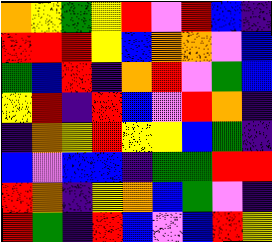[["orange", "yellow", "green", "yellow", "red", "violet", "red", "blue", "indigo"], ["red", "red", "red", "yellow", "blue", "orange", "orange", "violet", "blue"], ["green", "blue", "red", "indigo", "orange", "red", "violet", "green", "blue"], ["yellow", "red", "indigo", "red", "blue", "violet", "red", "orange", "indigo"], ["indigo", "orange", "yellow", "red", "yellow", "yellow", "blue", "green", "indigo"], ["blue", "violet", "blue", "blue", "indigo", "green", "green", "red", "red"], ["red", "orange", "indigo", "yellow", "orange", "blue", "green", "violet", "indigo"], ["red", "green", "indigo", "red", "blue", "violet", "blue", "red", "yellow"]]